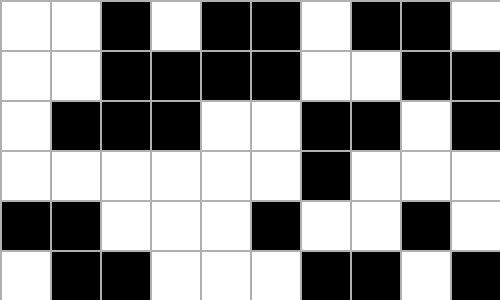[["white", "white", "black", "white", "black", "black", "white", "black", "black", "white"], ["white", "white", "black", "black", "black", "black", "white", "white", "black", "black"], ["white", "black", "black", "black", "white", "white", "black", "black", "white", "black"], ["white", "white", "white", "white", "white", "white", "black", "white", "white", "white"], ["black", "black", "white", "white", "white", "black", "white", "white", "black", "white"], ["white", "black", "black", "white", "white", "white", "black", "black", "white", "black"]]